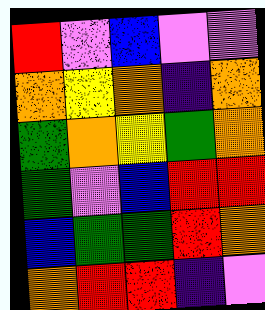[["red", "violet", "blue", "violet", "violet"], ["orange", "yellow", "orange", "indigo", "orange"], ["green", "orange", "yellow", "green", "orange"], ["green", "violet", "blue", "red", "red"], ["blue", "green", "green", "red", "orange"], ["orange", "red", "red", "indigo", "violet"]]